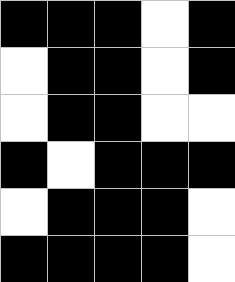[["black", "black", "black", "white", "black"], ["white", "black", "black", "white", "black"], ["white", "black", "black", "white", "white"], ["black", "white", "black", "black", "black"], ["white", "black", "black", "black", "white"], ["black", "black", "black", "black", "white"]]